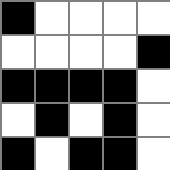[["black", "white", "white", "white", "white"], ["white", "white", "white", "white", "black"], ["black", "black", "black", "black", "white"], ["white", "black", "white", "black", "white"], ["black", "white", "black", "black", "white"]]